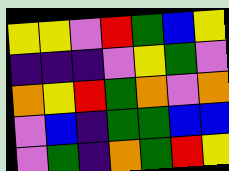[["yellow", "yellow", "violet", "red", "green", "blue", "yellow"], ["indigo", "indigo", "indigo", "violet", "yellow", "green", "violet"], ["orange", "yellow", "red", "green", "orange", "violet", "orange"], ["violet", "blue", "indigo", "green", "green", "blue", "blue"], ["violet", "green", "indigo", "orange", "green", "red", "yellow"]]